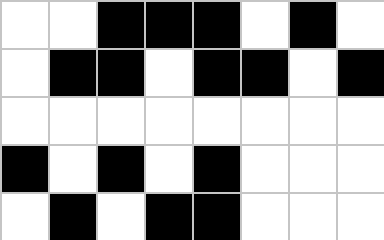[["white", "white", "black", "black", "black", "white", "black", "white"], ["white", "black", "black", "white", "black", "black", "white", "black"], ["white", "white", "white", "white", "white", "white", "white", "white"], ["black", "white", "black", "white", "black", "white", "white", "white"], ["white", "black", "white", "black", "black", "white", "white", "white"]]